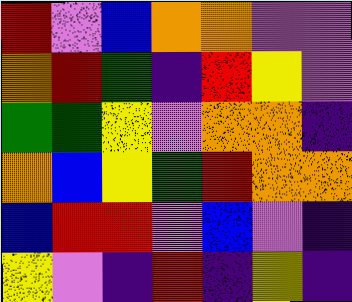[["red", "violet", "blue", "orange", "orange", "violet", "violet"], ["orange", "red", "green", "indigo", "red", "yellow", "violet"], ["green", "green", "yellow", "violet", "orange", "orange", "indigo"], ["orange", "blue", "yellow", "green", "red", "orange", "orange"], ["blue", "red", "red", "violet", "blue", "violet", "indigo"], ["yellow", "violet", "indigo", "red", "indigo", "yellow", "indigo"]]